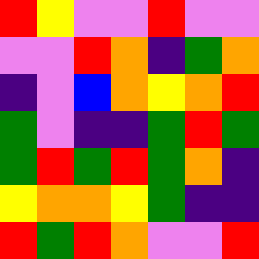[["red", "yellow", "violet", "violet", "red", "violet", "violet"], ["violet", "violet", "red", "orange", "indigo", "green", "orange"], ["indigo", "violet", "blue", "orange", "yellow", "orange", "red"], ["green", "violet", "indigo", "indigo", "green", "red", "green"], ["green", "red", "green", "red", "green", "orange", "indigo"], ["yellow", "orange", "orange", "yellow", "green", "indigo", "indigo"], ["red", "green", "red", "orange", "violet", "violet", "red"]]